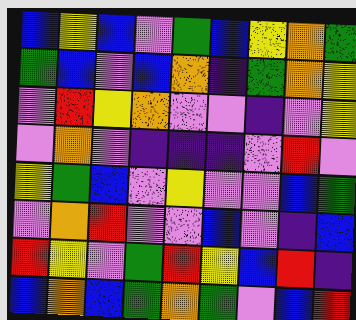[["blue", "yellow", "blue", "violet", "green", "blue", "yellow", "orange", "green"], ["green", "blue", "violet", "blue", "orange", "indigo", "green", "orange", "yellow"], ["violet", "red", "yellow", "orange", "violet", "violet", "indigo", "violet", "yellow"], ["violet", "orange", "violet", "indigo", "indigo", "indigo", "violet", "red", "violet"], ["yellow", "green", "blue", "violet", "yellow", "violet", "violet", "blue", "green"], ["violet", "orange", "red", "violet", "violet", "blue", "violet", "indigo", "blue"], ["red", "yellow", "violet", "green", "red", "yellow", "blue", "red", "indigo"], ["blue", "orange", "blue", "green", "orange", "green", "violet", "blue", "red"]]